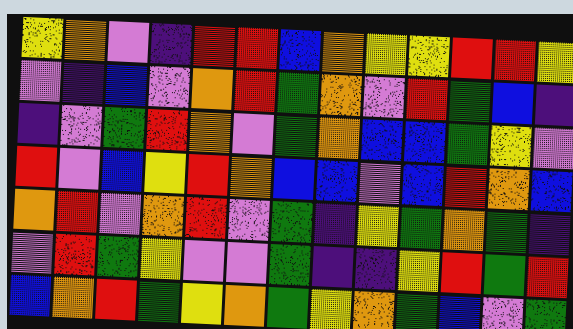[["yellow", "orange", "violet", "indigo", "red", "red", "blue", "orange", "yellow", "yellow", "red", "red", "yellow"], ["violet", "indigo", "blue", "violet", "orange", "red", "green", "orange", "violet", "red", "green", "blue", "indigo"], ["indigo", "violet", "green", "red", "orange", "violet", "green", "orange", "blue", "blue", "green", "yellow", "violet"], ["red", "violet", "blue", "yellow", "red", "orange", "blue", "blue", "violet", "blue", "red", "orange", "blue"], ["orange", "red", "violet", "orange", "red", "violet", "green", "indigo", "yellow", "green", "orange", "green", "indigo"], ["violet", "red", "green", "yellow", "violet", "violet", "green", "indigo", "indigo", "yellow", "red", "green", "red"], ["blue", "orange", "red", "green", "yellow", "orange", "green", "yellow", "orange", "green", "blue", "violet", "green"]]